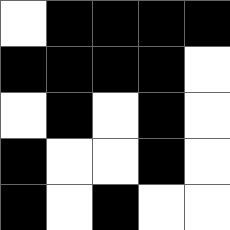[["white", "black", "black", "black", "black"], ["black", "black", "black", "black", "white"], ["white", "black", "white", "black", "white"], ["black", "white", "white", "black", "white"], ["black", "white", "black", "white", "white"]]